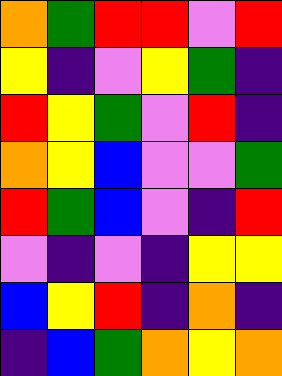[["orange", "green", "red", "red", "violet", "red"], ["yellow", "indigo", "violet", "yellow", "green", "indigo"], ["red", "yellow", "green", "violet", "red", "indigo"], ["orange", "yellow", "blue", "violet", "violet", "green"], ["red", "green", "blue", "violet", "indigo", "red"], ["violet", "indigo", "violet", "indigo", "yellow", "yellow"], ["blue", "yellow", "red", "indigo", "orange", "indigo"], ["indigo", "blue", "green", "orange", "yellow", "orange"]]